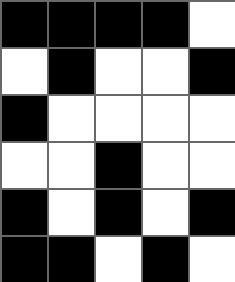[["black", "black", "black", "black", "white"], ["white", "black", "white", "white", "black"], ["black", "white", "white", "white", "white"], ["white", "white", "black", "white", "white"], ["black", "white", "black", "white", "black"], ["black", "black", "white", "black", "white"]]